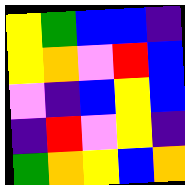[["yellow", "green", "blue", "blue", "indigo"], ["yellow", "orange", "violet", "red", "blue"], ["violet", "indigo", "blue", "yellow", "blue"], ["indigo", "red", "violet", "yellow", "indigo"], ["green", "orange", "yellow", "blue", "orange"]]